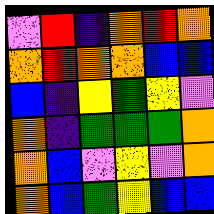[["violet", "red", "indigo", "orange", "red", "orange"], ["orange", "red", "orange", "orange", "blue", "blue"], ["blue", "indigo", "yellow", "green", "yellow", "violet"], ["orange", "indigo", "green", "green", "green", "orange"], ["orange", "blue", "violet", "yellow", "violet", "orange"], ["orange", "blue", "green", "yellow", "blue", "blue"]]